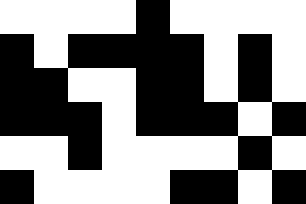[["white", "white", "white", "white", "black", "white", "white", "white", "white"], ["black", "white", "black", "black", "black", "black", "white", "black", "white"], ["black", "black", "white", "white", "black", "black", "white", "black", "white"], ["black", "black", "black", "white", "black", "black", "black", "white", "black"], ["white", "white", "black", "white", "white", "white", "white", "black", "white"], ["black", "white", "white", "white", "white", "black", "black", "white", "black"]]